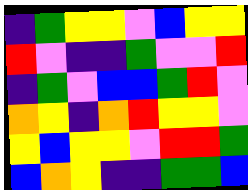[["indigo", "green", "yellow", "yellow", "violet", "blue", "yellow", "yellow"], ["red", "violet", "indigo", "indigo", "green", "violet", "violet", "red"], ["indigo", "green", "violet", "blue", "blue", "green", "red", "violet"], ["orange", "yellow", "indigo", "orange", "red", "yellow", "yellow", "violet"], ["yellow", "blue", "yellow", "yellow", "violet", "red", "red", "green"], ["blue", "orange", "yellow", "indigo", "indigo", "green", "green", "blue"]]